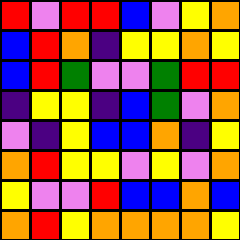[["red", "violet", "red", "red", "blue", "violet", "yellow", "orange"], ["blue", "red", "orange", "indigo", "yellow", "yellow", "orange", "yellow"], ["blue", "red", "green", "violet", "violet", "green", "red", "red"], ["indigo", "yellow", "yellow", "indigo", "blue", "green", "violet", "orange"], ["violet", "indigo", "yellow", "blue", "blue", "orange", "indigo", "yellow"], ["orange", "red", "yellow", "yellow", "violet", "yellow", "violet", "orange"], ["yellow", "violet", "violet", "red", "blue", "blue", "orange", "blue"], ["orange", "red", "yellow", "orange", "orange", "orange", "orange", "yellow"]]